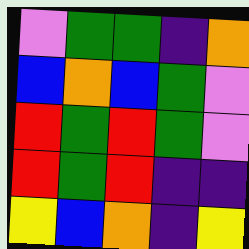[["violet", "green", "green", "indigo", "orange"], ["blue", "orange", "blue", "green", "violet"], ["red", "green", "red", "green", "violet"], ["red", "green", "red", "indigo", "indigo"], ["yellow", "blue", "orange", "indigo", "yellow"]]